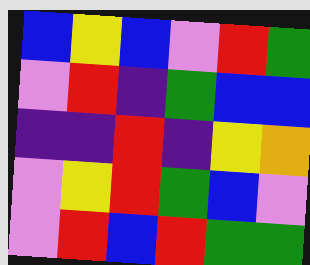[["blue", "yellow", "blue", "violet", "red", "green"], ["violet", "red", "indigo", "green", "blue", "blue"], ["indigo", "indigo", "red", "indigo", "yellow", "orange"], ["violet", "yellow", "red", "green", "blue", "violet"], ["violet", "red", "blue", "red", "green", "green"]]